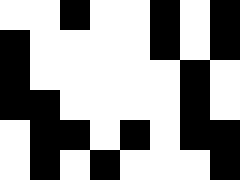[["white", "white", "black", "white", "white", "black", "white", "black"], ["black", "white", "white", "white", "white", "black", "white", "black"], ["black", "white", "white", "white", "white", "white", "black", "white"], ["black", "black", "white", "white", "white", "white", "black", "white"], ["white", "black", "black", "white", "black", "white", "black", "black"], ["white", "black", "white", "black", "white", "white", "white", "black"]]